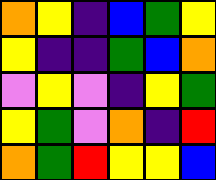[["orange", "yellow", "indigo", "blue", "green", "yellow"], ["yellow", "indigo", "indigo", "green", "blue", "orange"], ["violet", "yellow", "violet", "indigo", "yellow", "green"], ["yellow", "green", "violet", "orange", "indigo", "red"], ["orange", "green", "red", "yellow", "yellow", "blue"]]